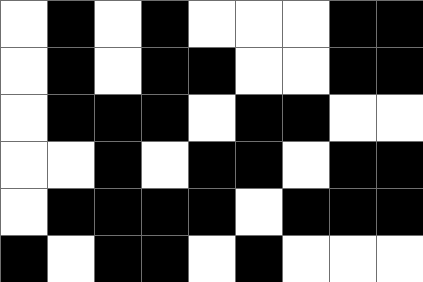[["white", "black", "white", "black", "white", "white", "white", "black", "black"], ["white", "black", "white", "black", "black", "white", "white", "black", "black"], ["white", "black", "black", "black", "white", "black", "black", "white", "white"], ["white", "white", "black", "white", "black", "black", "white", "black", "black"], ["white", "black", "black", "black", "black", "white", "black", "black", "black"], ["black", "white", "black", "black", "white", "black", "white", "white", "white"]]